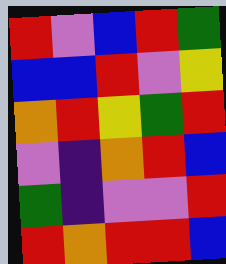[["red", "violet", "blue", "red", "green"], ["blue", "blue", "red", "violet", "yellow"], ["orange", "red", "yellow", "green", "red"], ["violet", "indigo", "orange", "red", "blue"], ["green", "indigo", "violet", "violet", "red"], ["red", "orange", "red", "red", "blue"]]